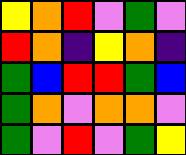[["yellow", "orange", "red", "violet", "green", "violet"], ["red", "orange", "indigo", "yellow", "orange", "indigo"], ["green", "blue", "red", "red", "green", "blue"], ["green", "orange", "violet", "orange", "orange", "violet"], ["green", "violet", "red", "violet", "green", "yellow"]]